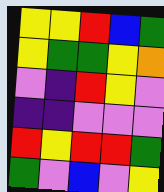[["yellow", "yellow", "red", "blue", "green"], ["yellow", "green", "green", "yellow", "orange"], ["violet", "indigo", "red", "yellow", "violet"], ["indigo", "indigo", "violet", "violet", "violet"], ["red", "yellow", "red", "red", "green"], ["green", "violet", "blue", "violet", "yellow"]]